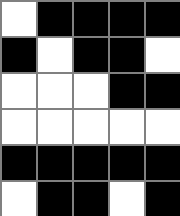[["white", "black", "black", "black", "black"], ["black", "white", "black", "black", "white"], ["white", "white", "white", "black", "black"], ["white", "white", "white", "white", "white"], ["black", "black", "black", "black", "black"], ["white", "black", "black", "white", "black"]]